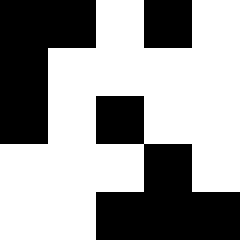[["black", "black", "white", "black", "white"], ["black", "white", "white", "white", "white"], ["black", "white", "black", "white", "white"], ["white", "white", "white", "black", "white"], ["white", "white", "black", "black", "black"]]